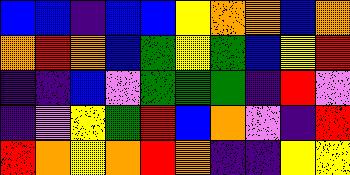[["blue", "blue", "indigo", "blue", "blue", "yellow", "orange", "orange", "blue", "orange"], ["orange", "red", "orange", "blue", "green", "yellow", "green", "blue", "yellow", "red"], ["indigo", "indigo", "blue", "violet", "green", "green", "green", "indigo", "red", "violet"], ["indigo", "violet", "yellow", "green", "red", "blue", "orange", "violet", "indigo", "red"], ["red", "orange", "yellow", "orange", "red", "orange", "indigo", "indigo", "yellow", "yellow"]]